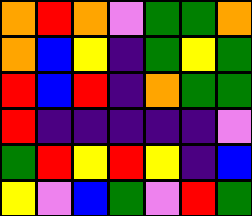[["orange", "red", "orange", "violet", "green", "green", "orange"], ["orange", "blue", "yellow", "indigo", "green", "yellow", "green"], ["red", "blue", "red", "indigo", "orange", "green", "green"], ["red", "indigo", "indigo", "indigo", "indigo", "indigo", "violet"], ["green", "red", "yellow", "red", "yellow", "indigo", "blue"], ["yellow", "violet", "blue", "green", "violet", "red", "green"]]